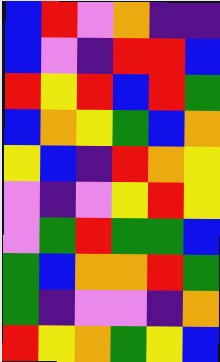[["blue", "red", "violet", "orange", "indigo", "indigo"], ["blue", "violet", "indigo", "red", "red", "blue"], ["red", "yellow", "red", "blue", "red", "green"], ["blue", "orange", "yellow", "green", "blue", "orange"], ["yellow", "blue", "indigo", "red", "orange", "yellow"], ["violet", "indigo", "violet", "yellow", "red", "yellow"], ["violet", "green", "red", "green", "green", "blue"], ["green", "blue", "orange", "orange", "red", "green"], ["green", "indigo", "violet", "violet", "indigo", "orange"], ["red", "yellow", "orange", "green", "yellow", "blue"]]